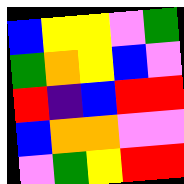[["blue", "yellow", "yellow", "violet", "green"], ["green", "orange", "yellow", "blue", "violet"], ["red", "indigo", "blue", "red", "red"], ["blue", "orange", "orange", "violet", "violet"], ["violet", "green", "yellow", "red", "red"]]